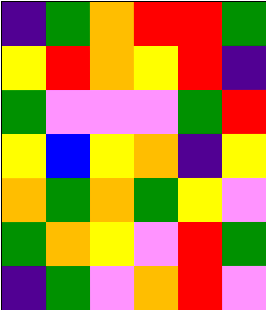[["indigo", "green", "orange", "red", "red", "green"], ["yellow", "red", "orange", "yellow", "red", "indigo"], ["green", "violet", "violet", "violet", "green", "red"], ["yellow", "blue", "yellow", "orange", "indigo", "yellow"], ["orange", "green", "orange", "green", "yellow", "violet"], ["green", "orange", "yellow", "violet", "red", "green"], ["indigo", "green", "violet", "orange", "red", "violet"]]